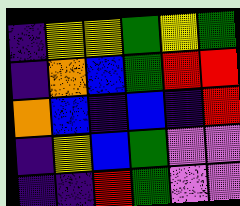[["indigo", "yellow", "yellow", "green", "yellow", "green"], ["indigo", "orange", "blue", "green", "red", "red"], ["orange", "blue", "indigo", "blue", "indigo", "red"], ["indigo", "yellow", "blue", "green", "violet", "violet"], ["indigo", "indigo", "red", "green", "violet", "violet"]]